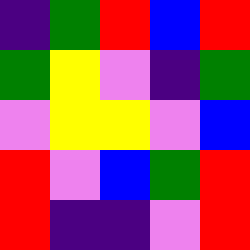[["indigo", "green", "red", "blue", "red"], ["green", "yellow", "violet", "indigo", "green"], ["violet", "yellow", "yellow", "violet", "blue"], ["red", "violet", "blue", "green", "red"], ["red", "indigo", "indigo", "violet", "red"]]